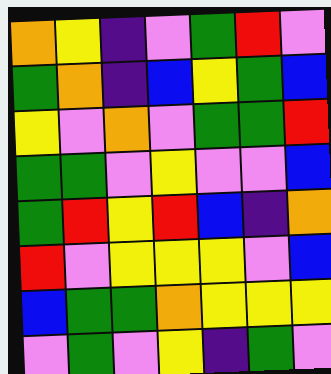[["orange", "yellow", "indigo", "violet", "green", "red", "violet"], ["green", "orange", "indigo", "blue", "yellow", "green", "blue"], ["yellow", "violet", "orange", "violet", "green", "green", "red"], ["green", "green", "violet", "yellow", "violet", "violet", "blue"], ["green", "red", "yellow", "red", "blue", "indigo", "orange"], ["red", "violet", "yellow", "yellow", "yellow", "violet", "blue"], ["blue", "green", "green", "orange", "yellow", "yellow", "yellow"], ["violet", "green", "violet", "yellow", "indigo", "green", "violet"]]